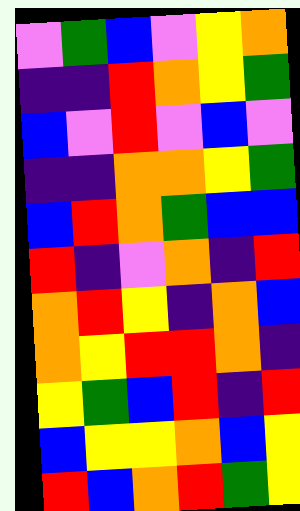[["violet", "green", "blue", "violet", "yellow", "orange"], ["indigo", "indigo", "red", "orange", "yellow", "green"], ["blue", "violet", "red", "violet", "blue", "violet"], ["indigo", "indigo", "orange", "orange", "yellow", "green"], ["blue", "red", "orange", "green", "blue", "blue"], ["red", "indigo", "violet", "orange", "indigo", "red"], ["orange", "red", "yellow", "indigo", "orange", "blue"], ["orange", "yellow", "red", "red", "orange", "indigo"], ["yellow", "green", "blue", "red", "indigo", "red"], ["blue", "yellow", "yellow", "orange", "blue", "yellow"], ["red", "blue", "orange", "red", "green", "yellow"]]